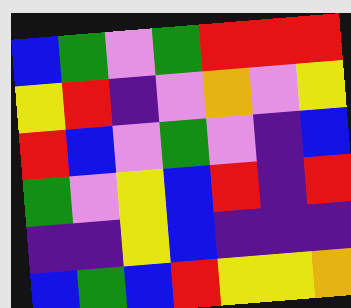[["blue", "green", "violet", "green", "red", "red", "red"], ["yellow", "red", "indigo", "violet", "orange", "violet", "yellow"], ["red", "blue", "violet", "green", "violet", "indigo", "blue"], ["green", "violet", "yellow", "blue", "red", "indigo", "red"], ["indigo", "indigo", "yellow", "blue", "indigo", "indigo", "indigo"], ["blue", "green", "blue", "red", "yellow", "yellow", "orange"]]